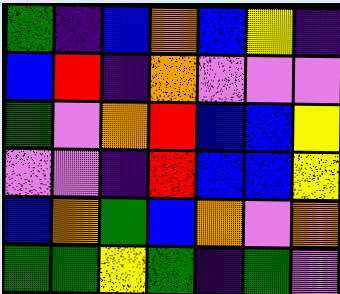[["green", "indigo", "blue", "orange", "blue", "yellow", "indigo"], ["blue", "red", "indigo", "orange", "violet", "violet", "violet"], ["green", "violet", "orange", "red", "blue", "blue", "yellow"], ["violet", "violet", "indigo", "red", "blue", "blue", "yellow"], ["blue", "orange", "green", "blue", "orange", "violet", "orange"], ["green", "green", "yellow", "green", "indigo", "green", "violet"]]